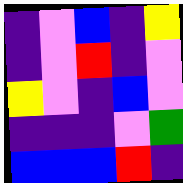[["indigo", "violet", "blue", "indigo", "yellow"], ["indigo", "violet", "red", "indigo", "violet"], ["yellow", "violet", "indigo", "blue", "violet"], ["indigo", "indigo", "indigo", "violet", "green"], ["blue", "blue", "blue", "red", "indigo"]]